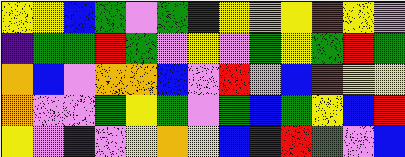[["yellow", "yellow", "blue", "green", "violet", "green", "indigo", "yellow", "orange", "yellow", "red", "yellow", "violet"], ["indigo", "green", "green", "red", "green", "violet", "yellow", "violet", "green", "yellow", "green", "red", "green"], ["orange", "blue", "violet", "orange", "orange", "blue", "violet", "red", "violet", "blue", "red", "yellow", "yellow"], ["orange", "violet", "violet", "green", "yellow", "green", "violet", "green", "blue", "green", "yellow", "blue", "red"], ["yellow", "violet", "indigo", "violet", "yellow", "orange", "yellow", "blue", "indigo", "red", "green", "violet", "blue"]]